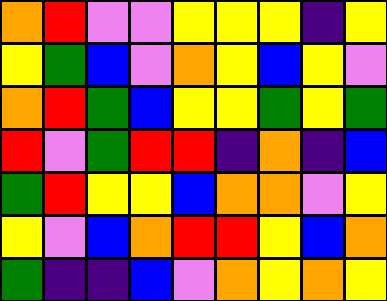[["orange", "red", "violet", "violet", "yellow", "yellow", "yellow", "indigo", "yellow"], ["yellow", "green", "blue", "violet", "orange", "yellow", "blue", "yellow", "violet"], ["orange", "red", "green", "blue", "yellow", "yellow", "green", "yellow", "green"], ["red", "violet", "green", "red", "red", "indigo", "orange", "indigo", "blue"], ["green", "red", "yellow", "yellow", "blue", "orange", "orange", "violet", "yellow"], ["yellow", "violet", "blue", "orange", "red", "red", "yellow", "blue", "orange"], ["green", "indigo", "indigo", "blue", "violet", "orange", "yellow", "orange", "yellow"]]